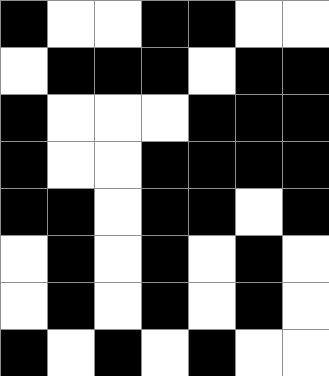[["black", "white", "white", "black", "black", "white", "white"], ["white", "black", "black", "black", "white", "black", "black"], ["black", "white", "white", "white", "black", "black", "black"], ["black", "white", "white", "black", "black", "black", "black"], ["black", "black", "white", "black", "black", "white", "black"], ["white", "black", "white", "black", "white", "black", "white"], ["white", "black", "white", "black", "white", "black", "white"], ["black", "white", "black", "white", "black", "white", "white"]]